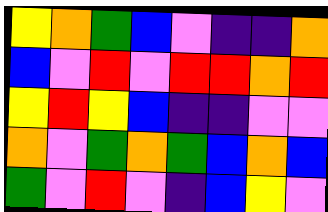[["yellow", "orange", "green", "blue", "violet", "indigo", "indigo", "orange"], ["blue", "violet", "red", "violet", "red", "red", "orange", "red"], ["yellow", "red", "yellow", "blue", "indigo", "indigo", "violet", "violet"], ["orange", "violet", "green", "orange", "green", "blue", "orange", "blue"], ["green", "violet", "red", "violet", "indigo", "blue", "yellow", "violet"]]